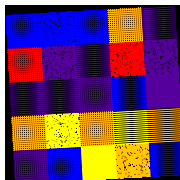[["blue", "blue", "blue", "orange", "indigo"], ["red", "indigo", "indigo", "red", "indigo"], ["indigo", "indigo", "indigo", "blue", "indigo"], ["orange", "yellow", "orange", "yellow", "orange"], ["indigo", "blue", "yellow", "orange", "blue"]]